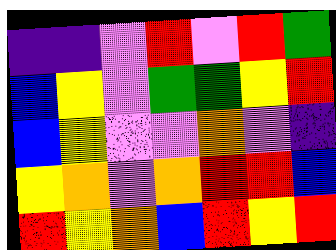[["indigo", "indigo", "violet", "red", "violet", "red", "green"], ["blue", "yellow", "violet", "green", "green", "yellow", "red"], ["blue", "yellow", "violet", "violet", "orange", "violet", "indigo"], ["yellow", "orange", "violet", "orange", "red", "red", "blue"], ["red", "yellow", "orange", "blue", "red", "yellow", "red"]]